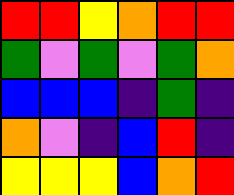[["red", "red", "yellow", "orange", "red", "red"], ["green", "violet", "green", "violet", "green", "orange"], ["blue", "blue", "blue", "indigo", "green", "indigo"], ["orange", "violet", "indigo", "blue", "red", "indigo"], ["yellow", "yellow", "yellow", "blue", "orange", "red"]]